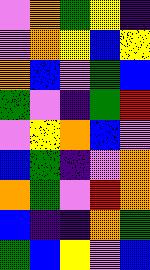[["violet", "orange", "green", "yellow", "indigo"], ["violet", "orange", "yellow", "blue", "yellow"], ["orange", "blue", "violet", "green", "blue"], ["green", "violet", "indigo", "green", "red"], ["violet", "yellow", "orange", "blue", "violet"], ["blue", "green", "indigo", "violet", "orange"], ["orange", "green", "violet", "red", "orange"], ["blue", "indigo", "indigo", "orange", "green"], ["green", "blue", "yellow", "violet", "blue"]]